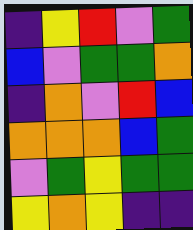[["indigo", "yellow", "red", "violet", "green"], ["blue", "violet", "green", "green", "orange"], ["indigo", "orange", "violet", "red", "blue"], ["orange", "orange", "orange", "blue", "green"], ["violet", "green", "yellow", "green", "green"], ["yellow", "orange", "yellow", "indigo", "indigo"]]